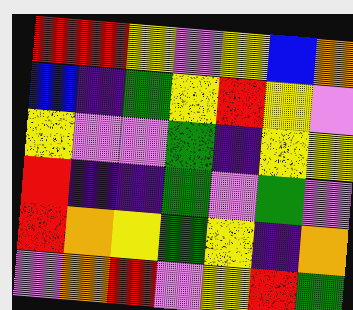[["red", "red", "yellow", "violet", "yellow", "blue", "orange"], ["blue", "indigo", "green", "yellow", "red", "yellow", "violet"], ["yellow", "violet", "violet", "green", "indigo", "yellow", "yellow"], ["red", "indigo", "indigo", "green", "violet", "green", "violet"], ["red", "orange", "yellow", "green", "yellow", "indigo", "orange"], ["violet", "orange", "red", "violet", "yellow", "red", "green"]]